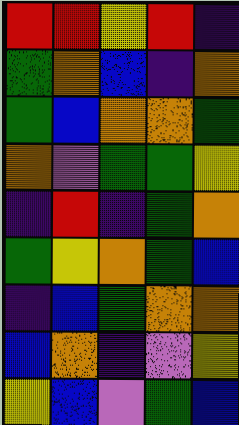[["red", "red", "yellow", "red", "indigo"], ["green", "orange", "blue", "indigo", "orange"], ["green", "blue", "orange", "orange", "green"], ["orange", "violet", "green", "green", "yellow"], ["indigo", "red", "indigo", "green", "orange"], ["green", "yellow", "orange", "green", "blue"], ["indigo", "blue", "green", "orange", "orange"], ["blue", "orange", "indigo", "violet", "yellow"], ["yellow", "blue", "violet", "green", "blue"]]